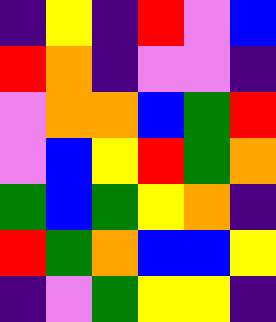[["indigo", "yellow", "indigo", "red", "violet", "blue"], ["red", "orange", "indigo", "violet", "violet", "indigo"], ["violet", "orange", "orange", "blue", "green", "red"], ["violet", "blue", "yellow", "red", "green", "orange"], ["green", "blue", "green", "yellow", "orange", "indigo"], ["red", "green", "orange", "blue", "blue", "yellow"], ["indigo", "violet", "green", "yellow", "yellow", "indigo"]]